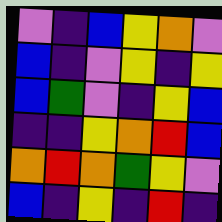[["violet", "indigo", "blue", "yellow", "orange", "violet"], ["blue", "indigo", "violet", "yellow", "indigo", "yellow"], ["blue", "green", "violet", "indigo", "yellow", "blue"], ["indigo", "indigo", "yellow", "orange", "red", "blue"], ["orange", "red", "orange", "green", "yellow", "violet"], ["blue", "indigo", "yellow", "indigo", "red", "indigo"]]